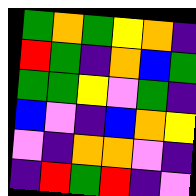[["green", "orange", "green", "yellow", "orange", "indigo"], ["red", "green", "indigo", "orange", "blue", "green"], ["green", "green", "yellow", "violet", "green", "indigo"], ["blue", "violet", "indigo", "blue", "orange", "yellow"], ["violet", "indigo", "orange", "orange", "violet", "indigo"], ["indigo", "red", "green", "red", "indigo", "violet"]]